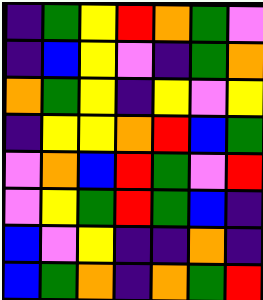[["indigo", "green", "yellow", "red", "orange", "green", "violet"], ["indigo", "blue", "yellow", "violet", "indigo", "green", "orange"], ["orange", "green", "yellow", "indigo", "yellow", "violet", "yellow"], ["indigo", "yellow", "yellow", "orange", "red", "blue", "green"], ["violet", "orange", "blue", "red", "green", "violet", "red"], ["violet", "yellow", "green", "red", "green", "blue", "indigo"], ["blue", "violet", "yellow", "indigo", "indigo", "orange", "indigo"], ["blue", "green", "orange", "indigo", "orange", "green", "red"]]